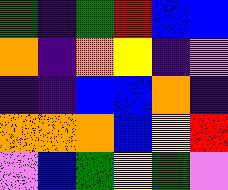[["green", "indigo", "green", "red", "blue", "blue"], ["orange", "indigo", "orange", "yellow", "indigo", "violet"], ["indigo", "indigo", "blue", "blue", "orange", "indigo"], ["orange", "orange", "orange", "blue", "yellow", "red"], ["violet", "blue", "green", "yellow", "green", "violet"]]